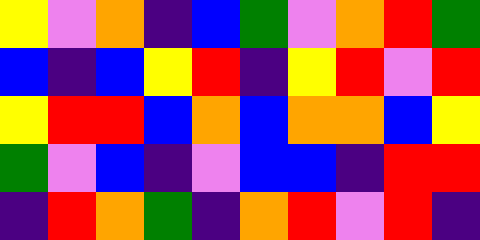[["yellow", "violet", "orange", "indigo", "blue", "green", "violet", "orange", "red", "green"], ["blue", "indigo", "blue", "yellow", "red", "indigo", "yellow", "red", "violet", "red"], ["yellow", "red", "red", "blue", "orange", "blue", "orange", "orange", "blue", "yellow"], ["green", "violet", "blue", "indigo", "violet", "blue", "blue", "indigo", "red", "red"], ["indigo", "red", "orange", "green", "indigo", "orange", "red", "violet", "red", "indigo"]]